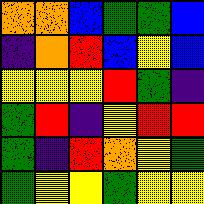[["orange", "orange", "blue", "green", "green", "blue"], ["indigo", "orange", "red", "blue", "yellow", "blue"], ["yellow", "yellow", "yellow", "red", "green", "indigo"], ["green", "red", "indigo", "yellow", "red", "red"], ["green", "indigo", "red", "orange", "yellow", "green"], ["green", "yellow", "yellow", "green", "yellow", "yellow"]]